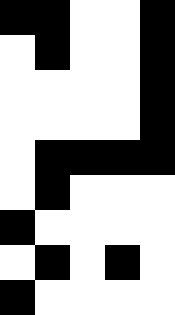[["black", "black", "white", "white", "black"], ["white", "black", "white", "white", "black"], ["white", "white", "white", "white", "black"], ["white", "white", "white", "white", "black"], ["white", "black", "black", "black", "black"], ["white", "black", "white", "white", "white"], ["black", "white", "white", "white", "white"], ["white", "black", "white", "black", "white"], ["black", "white", "white", "white", "white"]]